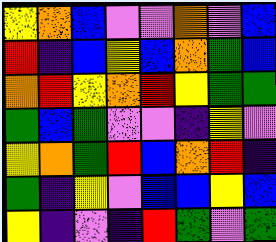[["yellow", "orange", "blue", "violet", "violet", "orange", "violet", "blue"], ["red", "indigo", "blue", "yellow", "blue", "orange", "green", "blue"], ["orange", "red", "yellow", "orange", "red", "yellow", "green", "green"], ["green", "blue", "green", "violet", "violet", "indigo", "yellow", "violet"], ["yellow", "orange", "green", "red", "blue", "orange", "red", "indigo"], ["green", "indigo", "yellow", "violet", "blue", "blue", "yellow", "blue"], ["yellow", "indigo", "violet", "indigo", "red", "green", "violet", "green"]]